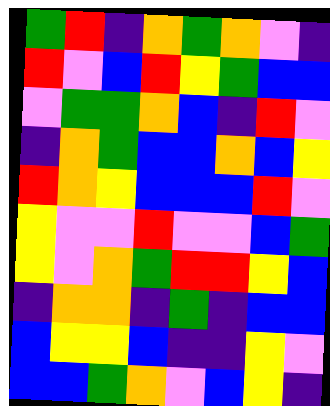[["green", "red", "indigo", "orange", "green", "orange", "violet", "indigo"], ["red", "violet", "blue", "red", "yellow", "green", "blue", "blue"], ["violet", "green", "green", "orange", "blue", "indigo", "red", "violet"], ["indigo", "orange", "green", "blue", "blue", "orange", "blue", "yellow"], ["red", "orange", "yellow", "blue", "blue", "blue", "red", "violet"], ["yellow", "violet", "violet", "red", "violet", "violet", "blue", "green"], ["yellow", "violet", "orange", "green", "red", "red", "yellow", "blue"], ["indigo", "orange", "orange", "indigo", "green", "indigo", "blue", "blue"], ["blue", "yellow", "yellow", "blue", "indigo", "indigo", "yellow", "violet"], ["blue", "blue", "green", "orange", "violet", "blue", "yellow", "indigo"]]